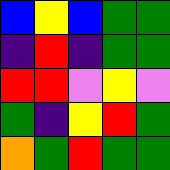[["blue", "yellow", "blue", "green", "green"], ["indigo", "red", "indigo", "green", "green"], ["red", "red", "violet", "yellow", "violet"], ["green", "indigo", "yellow", "red", "green"], ["orange", "green", "red", "green", "green"]]